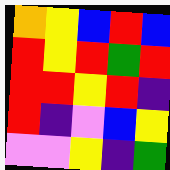[["orange", "yellow", "blue", "red", "blue"], ["red", "yellow", "red", "green", "red"], ["red", "red", "yellow", "red", "indigo"], ["red", "indigo", "violet", "blue", "yellow"], ["violet", "violet", "yellow", "indigo", "green"]]